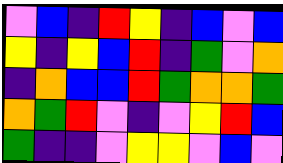[["violet", "blue", "indigo", "red", "yellow", "indigo", "blue", "violet", "blue"], ["yellow", "indigo", "yellow", "blue", "red", "indigo", "green", "violet", "orange"], ["indigo", "orange", "blue", "blue", "red", "green", "orange", "orange", "green"], ["orange", "green", "red", "violet", "indigo", "violet", "yellow", "red", "blue"], ["green", "indigo", "indigo", "violet", "yellow", "yellow", "violet", "blue", "violet"]]